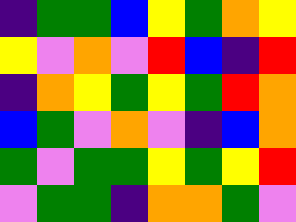[["indigo", "green", "green", "blue", "yellow", "green", "orange", "yellow"], ["yellow", "violet", "orange", "violet", "red", "blue", "indigo", "red"], ["indigo", "orange", "yellow", "green", "yellow", "green", "red", "orange"], ["blue", "green", "violet", "orange", "violet", "indigo", "blue", "orange"], ["green", "violet", "green", "green", "yellow", "green", "yellow", "red"], ["violet", "green", "green", "indigo", "orange", "orange", "green", "violet"]]